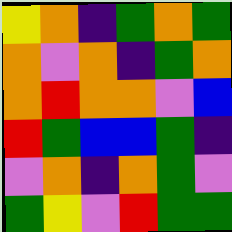[["yellow", "orange", "indigo", "green", "orange", "green"], ["orange", "violet", "orange", "indigo", "green", "orange"], ["orange", "red", "orange", "orange", "violet", "blue"], ["red", "green", "blue", "blue", "green", "indigo"], ["violet", "orange", "indigo", "orange", "green", "violet"], ["green", "yellow", "violet", "red", "green", "green"]]